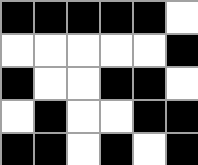[["black", "black", "black", "black", "black", "white"], ["white", "white", "white", "white", "white", "black"], ["black", "white", "white", "black", "black", "white"], ["white", "black", "white", "white", "black", "black"], ["black", "black", "white", "black", "white", "black"]]